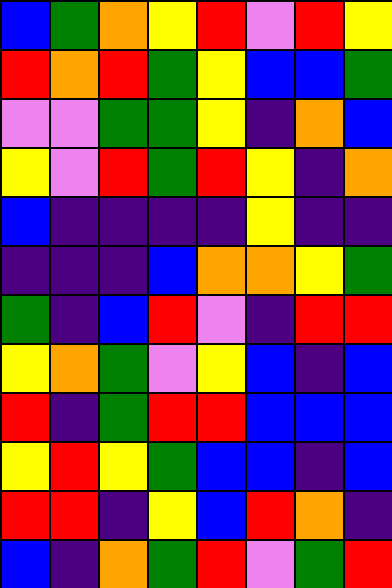[["blue", "green", "orange", "yellow", "red", "violet", "red", "yellow"], ["red", "orange", "red", "green", "yellow", "blue", "blue", "green"], ["violet", "violet", "green", "green", "yellow", "indigo", "orange", "blue"], ["yellow", "violet", "red", "green", "red", "yellow", "indigo", "orange"], ["blue", "indigo", "indigo", "indigo", "indigo", "yellow", "indigo", "indigo"], ["indigo", "indigo", "indigo", "blue", "orange", "orange", "yellow", "green"], ["green", "indigo", "blue", "red", "violet", "indigo", "red", "red"], ["yellow", "orange", "green", "violet", "yellow", "blue", "indigo", "blue"], ["red", "indigo", "green", "red", "red", "blue", "blue", "blue"], ["yellow", "red", "yellow", "green", "blue", "blue", "indigo", "blue"], ["red", "red", "indigo", "yellow", "blue", "red", "orange", "indigo"], ["blue", "indigo", "orange", "green", "red", "violet", "green", "red"]]